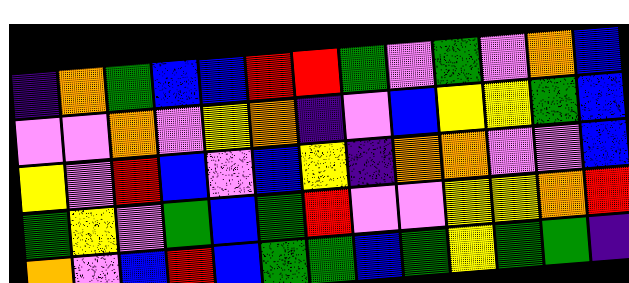[["indigo", "orange", "green", "blue", "blue", "red", "red", "green", "violet", "green", "violet", "orange", "blue"], ["violet", "violet", "orange", "violet", "yellow", "orange", "indigo", "violet", "blue", "yellow", "yellow", "green", "blue"], ["yellow", "violet", "red", "blue", "violet", "blue", "yellow", "indigo", "orange", "orange", "violet", "violet", "blue"], ["green", "yellow", "violet", "green", "blue", "green", "red", "violet", "violet", "yellow", "yellow", "orange", "red"], ["orange", "violet", "blue", "red", "blue", "green", "green", "blue", "green", "yellow", "green", "green", "indigo"]]